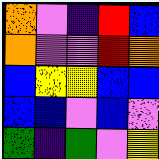[["orange", "violet", "indigo", "red", "blue"], ["orange", "violet", "violet", "red", "orange"], ["blue", "yellow", "yellow", "blue", "blue"], ["blue", "blue", "violet", "blue", "violet"], ["green", "indigo", "green", "violet", "yellow"]]